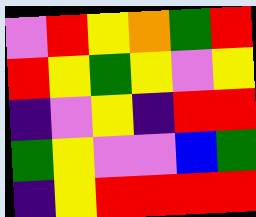[["violet", "red", "yellow", "orange", "green", "red"], ["red", "yellow", "green", "yellow", "violet", "yellow"], ["indigo", "violet", "yellow", "indigo", "red", "red"], ["green", "yellow", "violet", "violet", "blue", "green"], ["indigo", "yellow", "red", "red", "red", "red"]]